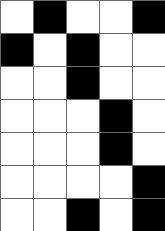[["white", "black", "white", "white", "black"], ["black", "white", "black", "white", "white"], ["white", "white", "black", "white", "white"], ["white", "white", "white", "black", "white"], ["white", "white", "white", "black", "white"], ["white", "white", "white", "white", "black"], ["white", "white", "black", "white", "black"]]